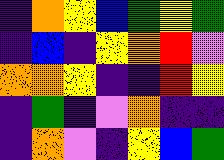[["indigo", "orange", "yellow", "blue", "green", "yellow", "green"], ["indigo", "blue", "indigo", "yellow", "orange", "red", "violet"], ["orange", "orange", "yellow", "indigo", "indigo", "red", "yellow"], ["indigo", "green", "indigo", "violet", "orange", "indigo", "indigo"], ["indigo", "orange", "violet", "indigo", "yellow", "blue", "green"]]